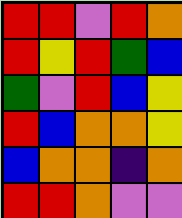[["red", "red", "violet", "red", "orange"], ["red", "yellow", "red", "green", "blue"], ["green", "violet", "red", "blue", "yellow"], ["red", "blue", "orange", "orange", "yellow"], ["blue", "orange", "orange", "indigo", "orange"], ["red", "red", "orange", "violet", "violet"]]